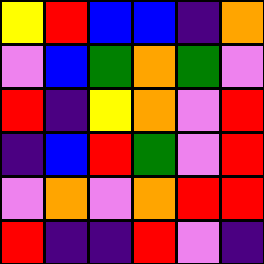[["yellow", "red", "blue", "blue", "indigo", "orange"], ["violet", "blue", "green", "orange", "green", "violet"], ["red", "indigo", "yellow", "orange", "violet", "red"], ["indigo", "blue", "red", "green", "violet", "red"], ["violet", "orange", "violet", "orange", "red", "red"], ["red", "indigo", "indigo", "red", "violet", "indigo"]]